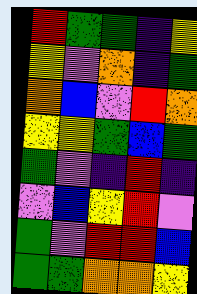[["red", "green", "green", "indigo", "yellow"], ["yellow", "violet", "orange", "indigo", "green"], ["orange", "blue", "violet", "red", "orange"], ["yellow", "yellow", "green", "blue", "green"], ["green", "violet", "indigo", "red", "indigo"], ["violet", "blue", "yellow", "red", "violet"], ["green", "violet", "red", "red", "blue"], ["green", "green", "orange", "orange", "yellow"]]